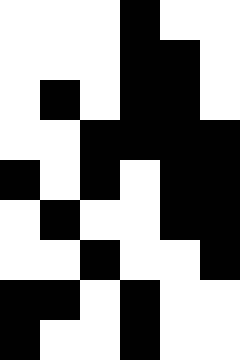[["white", "white", "white", "black", "white", "white"], ["white", "white", "white", "black", "black", "white"], ["white", "black", "white", "black", "black", "white"], ["white", "white", "black", "black", "black", "black"], ["black", "white", "black", "white", "black", "black"], ["white", "black", "white", "white", "black", "black"], ["white", "white", "black", "white", "white", "black"], ["black", "black", "white", "black", "white", "white"], ["black", "white", "white", "black", "white", "white"]]